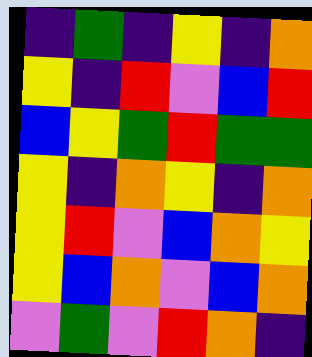[["indigo", "green", "indigo", "yellow", "indigo", "orange"], ["yellow", "indigo", "red", "violet", "blue", "red"], ["blue", "yellow", "green", "red", "green", "green"], ["yellow", "indigo", "orange", "yellow", "indigo", "orange"], ["yellow", "red", "violet", "blue", "orange", "yellow"], ["yellow", "blue", "orange", "violet", "blue", "orange"], ["violet", "green", "violet", "red", "orange", "indigo"]]